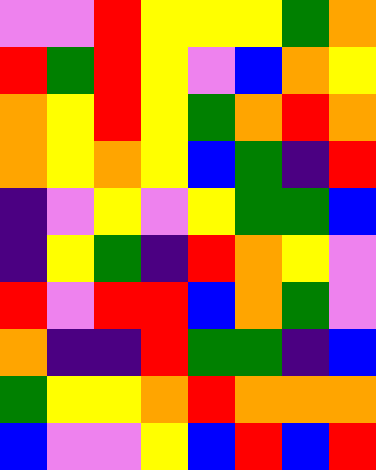[["violet", "violet", "red", "yellow", "yellow", "yellow", "green", "orange"], ["red", "green", "red", "yellow", "violet", "blue", "orange", "yellow"], ["orange", "yellow", "red", "yellow", "green", "orange", "red", "orange"], ["orange", "yellow", "orange", "yellow", "blue", "green", "indigo", "red"], ["indigo", "violet", "yellow", "violet", "yellow", "green", "green", "blue"], ["indigo", "yellow", "green", "indigo", "red", "orange", "yellow", "violet"], ["red", "violet", "red", "red", "blue", "orange", "green", "violet"], ["orange", "indigo", "indigo", "red", "green", "green", "indigo", "blue"], ["green", "yellow", "yellow", "orange", "red", "orange", "orange", "orange"], ["blue", "violet", "violet", "yellow", "blue", "red", "blue", "red"]]